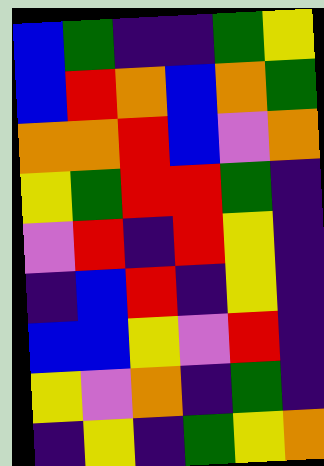[["blue", "green", "indigo", "indigo", "green", "yellow"], ["blue", "red", "orange", "blue", "orange", "green"], ["orange", "orange", "red", "blue", "violet", "orange"], ["yellow", "green", "red", "red", "green", "indigo"], ["violet", "red", "indigo", "red", "yellow", "indigo"], ["indigo", "blue", "red", "indigo", "yellow", "indigo"], ["blue", "blue", "yellow", "violet", "red", "indigo"], ["yellow", "violet", "orange", "indigo", "green", "indigo"], ["indigo", "yellow", "indigo", "green", "yellow", "orange"]]